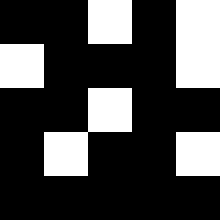[["black", "black", "white", "black", "white"], ["white", "black", "black", "black", "white"], ["black", "black", "white", "black", "black"], ["black", "white", "black", "black", "white"], ["black", "black", "black", "black", "black"]]